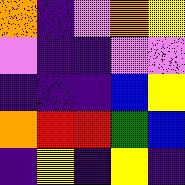[["orange", "indigo", "violet", "orange", "yellow"], ["violet", "indigo", "indigo", "violet", "violet"], ["indigo", "indigo", "indigo", "blue", "yellow"], ["orange", "red", "red", "green", "blue"], ["indigo", "yellow", "indigo", "yellow", "indigo"]]